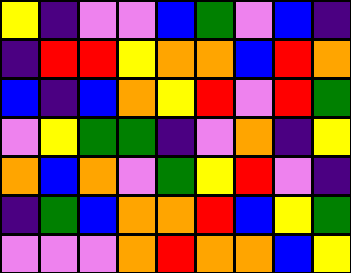[["yellow", "indigo", "violet", "violet", "blue", "green", "violet", "blue", "indigo"], ["indigo", "red", "red", "yellow", "orange", "orange", "blue", "red", "orange"], ["blue", "indigo", "blue", "orange", "yellow", "red", "violet", "red", "green"], ["violet", "yellow", "green", "green", "indigo", "violet", "orange", "indigo", "yellow"], ["orange", "blue", "orange", "violet", "green", "yellow", "red", "violet", "indigo"], ["indigo", "green", "blue", "orange", "orange", "red", "blue", "yellow", "green"], ["violet", "violet", "violet", "orange", "red", "orange", "orange", "blue", "yellow"]]